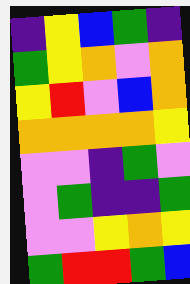[["indigo", "yellow", "blue", "green", "indigo"], ["green", "yellow", "orange", "violet", "orange"], ["yellow", "red", "violet", "blue", "orange"], ["orange", "orange", "orange", "orange", "yellow"], ["violet", "violet", "indigo", "green", "violet"], ["violet", "green", "indigo", "indigo", "green"], ["violet", "violet", "yellow", "orange", "yellow"], ["green", "red", "red", "green", "blue"]]